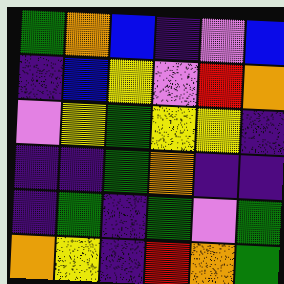[["green", "orange", "blue", "indigo", "violet", "blue"], ["indigo", "blue", "yellow", "violet", "red", "orange"], ["violet", "yellow", "green", "yellow", "yellow", "indigo"], ["indigo", "indigo", "green", "orange", "indigo", "indigo"], ["indigo", "green", "indigo", "green", "violet", "green"], ["orange", "yellow", "indigo", "red", "orange", "green"]]